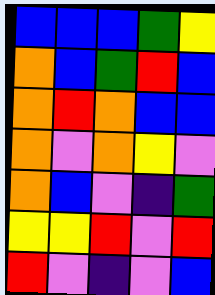[["blue", "blue", "blue", "green", "yellow"], ["orange", "blue", "green", "red", "blue"], ["orange", "red", "orange", "blue", "blue"], ["orange", "violet", "orange", "yellow", "violet"], ["orange", "blue", "violet", "indigo", "green"], ["yellow", "yellow", "red", "violet", "red"], ["red", "violet", "indigo", "violet", "blue"]]